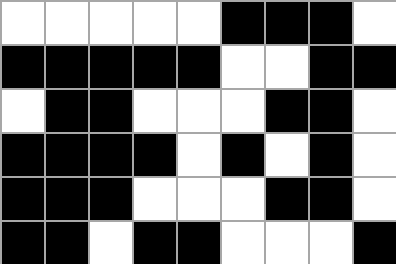[["white", "white", "white", "white", "white", "black", "black", "black", "white"], ["black", "black", "black", "black", "black", "white", "white", "black", "black"], ["white", "black", "black", "white", "white", "white", "black", "black", "white"], ["black", "black", "black", "black", "white", "black", "white", "black", "white"], ["black", "black", "black", "white", "white", "white", "black", "black", "white"], ["black", "black", "white", "black", "black", "white", "white", "white", "black"]]